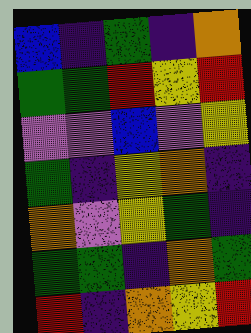[["blue", "indigo", "green", "indigo", "orange"], ["green", "green", "red", "yellow", "red"], ["violet", "violet", "blue", "violet", "yellow"], ["green", "indigo", "yellow", "orange", "indigo"], ["orange", "violet", "yellow", "green", "indigo"], ["green", "green", "indigo", "orange", "green"], ["red", "indigo", "orange", "yellow", "red"]]